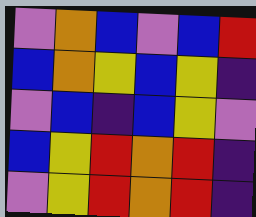[["violet", "orange", "blue", "violet", "blue", "red"], ["blue", "orange", "yellow", "blue", "yellow", "indigo"], ["violet", "blue", "indigo", "blue", "yellow", "violet"], ["blue", "yellow", "red", "orange", "red", "indigo"], ["violet", "yellow", "red", "orange", "red", "indigo"]]